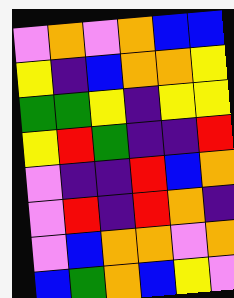[["violet", "orange", "violet", "orange", "blue", "blue"], ["yellow", "indigo", "blue", "orange", "orange", "yellow"], ["green", "green", "yellow", "indigo", "yellow", "yellow"], ["yellow", "red", "green", "indigo", "indigo", "red"], ["violet", "indigo", "indigo", "red", "blue", "orange"], ["violet", "red", "indigo", "red", "orange", "indigo"], ["violet", "blue", "orange", "orange", "violet", "orange"], ["blue", "green", "orange", "blue", "yellow", "violet"]]